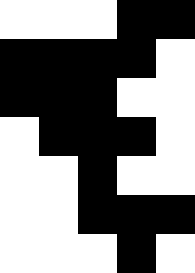[["white", "white", "white", "black", "black"], ["black", "black", "black", "black", "white"], ["black", "black", "black", "white", "white"], ["white", "black", "black", "black", "white"], ["white", "white", "black", "white", "white"], ["white", "white", "black", "black", "black"], ["white", "white", "white", "black", "white"]]